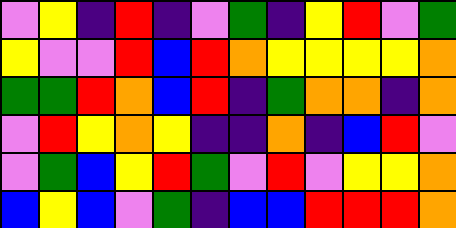[["violet", "yellow", "indigo", "red", "indigo", "violet", "green", "indigo", "yellow", "red", "violet", "green"], ["yellow", "violet", "violet", "red", "blue", "red", "orange", "yellow", "yellow", "yellow", "yellow", "orange"], ["green", "green", "red", "orange", "blue", "red", "indigo", "green", "orange", "orange", "indigo", "orange"], ["violet", "red", "yellow", "orange", "yellow", "indigo", "indigo", "orange", "indigo", "blue", "red", "violet"], ["violet", "green", "blue", "yellow", "red", "green", "violet", "red", "violet", "yellow", "yellow", "orange"], ["blue", "yellow", "blue", "violet", "green", "indigo", "blue", "blue", "red", "red", "red", "orange"]]